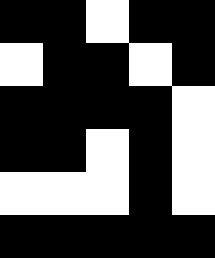[["black", "black", "white", "black", "black"], ["white", "black", "black", "white", "black"], ["black", "black", "black", "black", "white"], ["black", "black", "white", "black", "white"], ["white", "white", "white", "black", "white"], ["black", "black", "black", "black", "black"]]